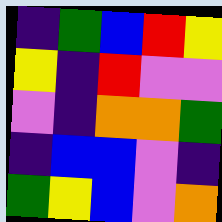[["indigo", "green", "blue", "red", "yellow"], ["yellow", "indigo", "red", "violet", "violet"], ["violet", "indigo", "orange", "orange", "green"], ["indigo", "blue", "blue", "violet", "indigo"], ["green", "yellow", "blue", "violet", "orange"]]